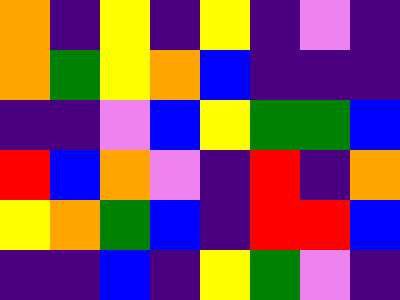[["orange", "indigo", "yellow", "indigo", "yellow", "indigo", "violet", "indigo"], ["orange", "green", "yellow", "orange", "blue", "indigo", "indigo", "indigo"], ["indigo", "indigo", "violet", "blue", "yellow", "green", "green", "blue"], ["red", "blue", "orange", "violet", "indigo", "red", "indigo", "orange"], ["yellow", "orange", "green", "blue", "indigo", "red", "red", "blue"], ["indigo", "indigo", "blue", "indigo", "yellow", "green", "violet", "indigo"]]